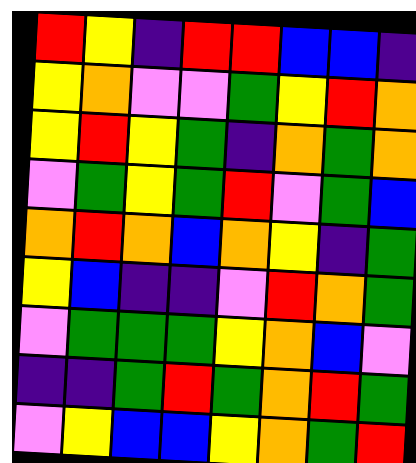[["red", "yellow", "indigo", "red", "red", "blue", "blue", "indigo"], ["yellow", "orange", "violet", "violet", "green", "yellow", "red", "orange"], ["yellow", "red", "yellow", "green", "indigo", "orange", "green", "orange"], ["violet", "green", "yellow", "green", "red", "violet", "green", "blue"], ["orange", "red", "orange", "blue", "orange", "yellow", "indigo", "green"], ["yellow", "blue", "indigo", "indigo", "violet", "red", "orange", "green"], ["violet", "green", "green", "green", "yellow", "orange", "blue", "violet"], ["indigo", "indigo", "green", "red", "green", "orange", "red", "green"], ["violet", "yellow", "blue", "blue", "yellow", "orange", "green", "red"]]